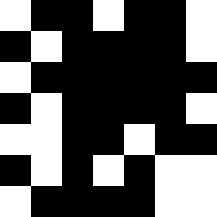[["white", "black", "black", "white", "black", "black", "white"], ["black", "white", "black", "black", "black", "black", "white"], ["white", "black", "black", "black", "black", "black", "black"], ["black", "white", "black", "black", "black", "black", "white"], ["white", "white", "black", "black", "white", "black", "black"], ["black", "white", "black", "white", "black", "white", "white"], ["white", "black", "black", "black", "black", "white", "white"]]